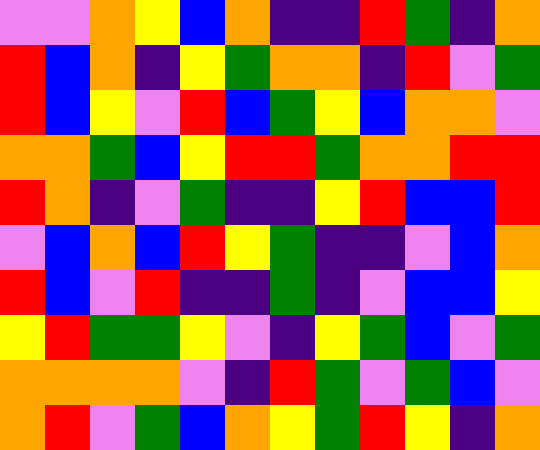[["violet", "violet", "orange", "yellow", "blue", "orange", "indigo", "indigo", "red", "green", "indigo", "orange"], ["red", "blue", "orange", "indigo", "yellow", "green", "orange", "orange", "indigo", "red", "violet", "green"], ["red", "blue", "yellow", "violet", "red", "blue", "green", "yellow", "blue", "orange", "orange", "violet"], ["orange", "orange", "green", "blue", "yellow", "red", "red", "green", "orange", "orange", "red", "red"], ["red", "orange", "indigo", "violet", "green", "indigo", "indigo", "yellow", "red", "blue", "blue", "red"], ["violet", "blue", "orange", "blue", "red", "yellow", "green", "indigo", "indigo", "violet", "blue", "orange"], ["red", "blue", "violet", "red", "indigo", "indigo", "green", "indigo", "violet", "blue", "blue", "yellow"], ["yellow", "red", "green", "green", "yellow", "violet", "indigo", "yellow", "green", "blue", "violet", "green"], ["orange", "orange", "orange", "orange", "violet", "indigo", "red", "green", "violet", "green", "blue", "violet"], ["orange", "red", "violet", "green", "blue", "orange", "yellow", "green", "red", "yellow", "indigo", "orange"]]